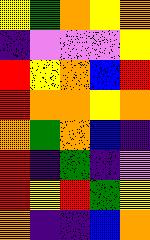[["yellow", "green", "orange", "yellow", "orange"], ["indigo", "violet", "violet", "violet", "yellow"], ["red", "yellow", "orange", "blue", "red"], ["red", "orange", "orange", "yellow", "orange"], ["orange", "green", "orange", "blue", "indigo"], ["red", "indigo", "green", "indigo", "violet"], ["red", "yellow", "red", "green", "yellow"], ["orange", "indigo", "indigo", "blue", "orange"]]